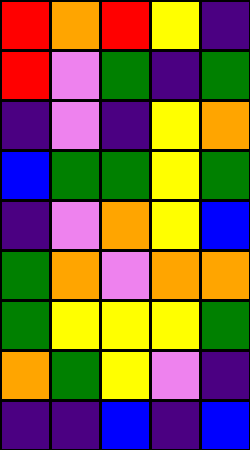[["red", "orange", "red", "yellow", "indigo"], ["red", "violet", "green", "indigo", "green"], ["indigo", "violet", "indigo", "yellow", "orange"], ["blue", "green", "green", "yellow", "green"], ["indigo", "violet", "orange", "yellow", "blue"], ["green", "orange", "violet", "orange", "orange"], ["green", "yellow", "yellow", "yellow", "green"], ["orange", "green", "yellow", "violet", "indigo"], ["indigo", "indigo", "blue", "indigo", "blue"]]